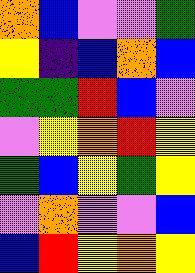[["orange", "blue", "violet", "violet", "green"], ["yellow", "indigo", "blue", "orange", "blue"], ["green", "green", "red", "blue", "violet"], ["violet", "yellow", "orange", "red", "yellow"], ["green", "blue", "yellow", "green", "yellow"], ["violet", "orange", "violet", "violet", "blue"], ["blue", "red", "yellow", "orange", "yellow"]]